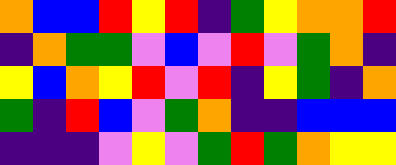[["orange", "blue", "blue", "red", "yellow", "red", "indigo", "green", "yellow", "orange", "orange", "red"], ["indigo", "orange", "green", "green", "violet", "blue", "violet", "red", "violet", "green", "orange", "indigo"], ["yellow", "blue", "orange", "yellow", "red", "violet", "red", "indigo", "yellow", "green", "indigo", "orange"], ["green", "indigo", "red", "blue", "violet", "green", "orange", "indigo", "indigo", "blue", "blue", "blue"], ["indigo", "indigo", "indigo", "violet", "yellow", "violet", "green", "red", "green", "orange", "yellow", "yellow"]]